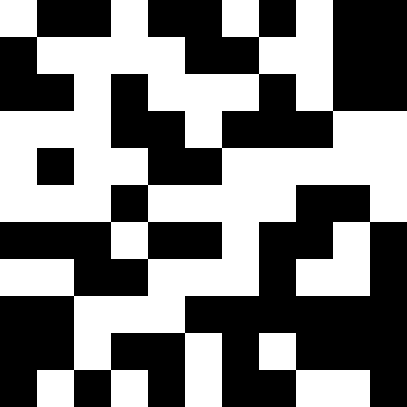[["white", "black", "black", "white", "black", "black", "white", "black", "white", "black", "black"], ["black", "white", "white", "white", "white", "black", "black", "white", "white", "black", "black"], ["black", "black", "white", "black", "white", "white", "white", "black", "white", "black", "black"], ["white", "white", "white", "black", "black", "white", "black", "black", "black", "white", "white"], ["white", "black", "white", "white", "black", "black", "white", "white", "white", "white", "white"], ["white", "white", "white", "black", "white", "white", "white", "white", "black", "black", "white"], ["black", "black", "black", "white", "black", "black", "white", "black", "black", "white", "black"], ["white", "white", "black", "black", "white", "white", "white", "black", "white", "white", "black"], ["black", "black", "white", "white", "white", "black", "black", "black", "black", "black", "black"], ["black", "black", "white", "black", "black", "white", "black", "white", "black", "black", "black"], ["black", "white", "black", "white", "black", "white", "black", "black", "white", "white", "black"]]